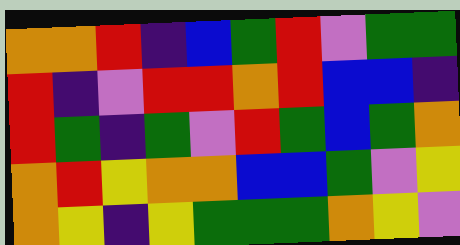[["orange", "orange", "red", "indigo", "blue", "green", "red", "violet", "green", "green"], ["red", "indigo", "violet", "red", "red", "orange", "red", "blue", "blue", "indigo"], ["red", "green", "indigo", "green", "violet", "red", "green", "blue", "green", "orange"], ["orange", "red", "yellow", "orange", "orange", "blue", "blue", "green", "violet", "yellow"], ["orange", "yellow", "indigo", "yellow", "green", "green", "green", "orange", "yellow", "violet"]]